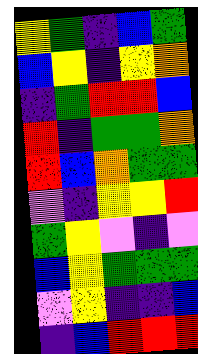[["yellow", "green", "indigo", "blue", "green"], ["blue", "yellow", "indigo", "yellow", "orange"], ["indigo", "green", "red", "red", "blue"], ["red", "indigo", "green", "green", "orange"], ["red", "blue", "orange", "green", "green"], ["violet", "indigo", "yellow", "yellow", "red"], ["green", "yellow", "violet", "indigo", "violet"], ["blue", "yellow", "green", "green", "green"], ["violet", "yellow", "indigo", "indigo", "blue"], ["indigo", "blue", "red", "red", "red"]]